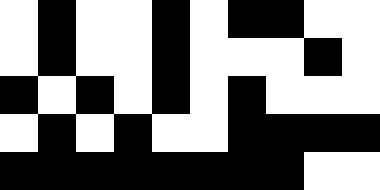[["white", "black", "white", "white", "black", "white", "black", "black", "white", "white"], ["white", "black", "white", "white", "black", "white", "white", "white", "black", "white"], ["black", "white", "black", "white", "black", "white", "black", "white", "white", "white"], ["white", "black", "white", "black", "white", "white", "black", "black", "black", "black"], ["black", "black", "black", "black", "black", "black", "black", "black", "white", "white"]]